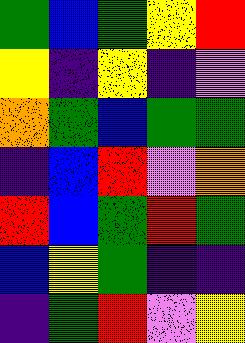[["green", "blue", "green", "yellow", "red"], ["yellow", "indigo", "yellow", "indigo", "violet"], ["orange", "green", "blue", "green", "green"], ["indigo", "blue", "red", "violet", "orange"], ["red", "blue", "green", "red", "green"], ["blue", "yellow", "green", "indigo", "indigo"], ["indigo", "green", "red", "violet", "yellow"]]